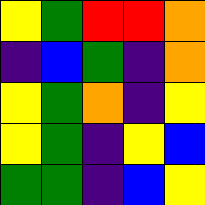[["yellow", "green", "red", "red", "orange"], ["indigo", "blue", "green", "indigo", "orange"], ["yellow", "green", "orange", "indigo", "yellow"], ["yellow", "green", "indigo", "yellow", "blue"], ["green", "green", "indigo", "blue", "yellow"]]